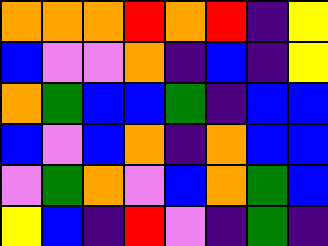[["orange", "orange", "orange", "red", "orange", "red", "indigo", "yellow"], ["blue", "violet", "violet", "orange", "indigo", "blue", "indigo", "yellow"], ["orange", "green", "blue", "blue", "green", "indigo", "blue", "blue"], ["blue", "violet", "blue", "orange", "indigo", "orange", "blue", "blue"], ["violet", "green", "orange", "violet", "blue", "orange", "green", "blue"], ["yellow", "blue", "indigo", "red", "violet", "indigo", "green", "indigo"]]